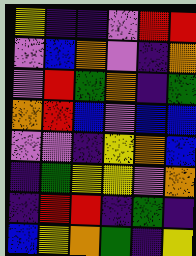[["yellow", "indigo", "indigo", "violet", "red", "red"], ["violet", "blue", "orange", "violet", "indigo", "orange"], ["violet", "red", "green", "orange", "indigo", "green"], ["orange", "red", "blue", "violet", "blue", "blue"], ["violet", "violet", "indigo", "yellow", "orange", "blue"], ["indigo", "green", "yellow", "yellow", "violet", "orange"], ["indigo", "red", "red", "indigo", "green", "indigo"], ["blue", "yellow", "orange", "green", "indigo", "yellow"]]